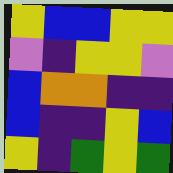[["yellow", "blue", "blue", "yellow", "yellow"], ["violet", "indigo", "yellow", "yellow", "violet"], ["blue", "orange", "orange", "indigo", "indigo"], ["blue", "indigo", "indigo", "yellow", "blue"], ["yellow", "indigo", "green", "yellow", "green"]]